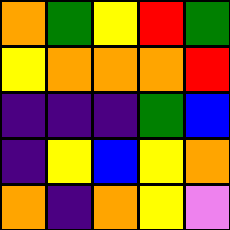[["orange", "green", "yellow", "red", "green"], ["yellow", "orange", "orange", "orange", "red"], ["indigo", "indigo", "indigo", "green", "blue"], ["indigo", "yellow", "blue", "yellow", "orange"], ["orange", "indigo", "orange", "yellow", "violet"]]